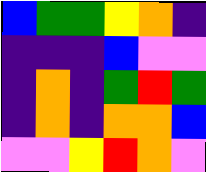[["blue", "green", "green", "yellow", "orange", "indigo"], ["indigo", "indigo", "indigo", "blue", "violet", "violet"], ["indigo", "orange", "indigo", "green", "red", "green"], ["indigo", "orange", "indigo", "orange", "orange", "blue"], ["violet", "violet", "yellow", "red", "orange", "violet"]]